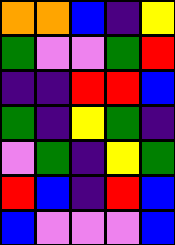[["orange", "orange", "blue", "indigo", "yellow"], ["green", "violet", "violet", "green", "red"], ["indigo", "indigo", "red", "red", "blue"], ["green", "indigo", "yellow", "green", "indigo"], ["violet", "green", "indigo", "yellow", "green"], ["red", "blue", "indigo", "red", "blue"], ["blue", "violet", "violet", "violet", "blue"]]